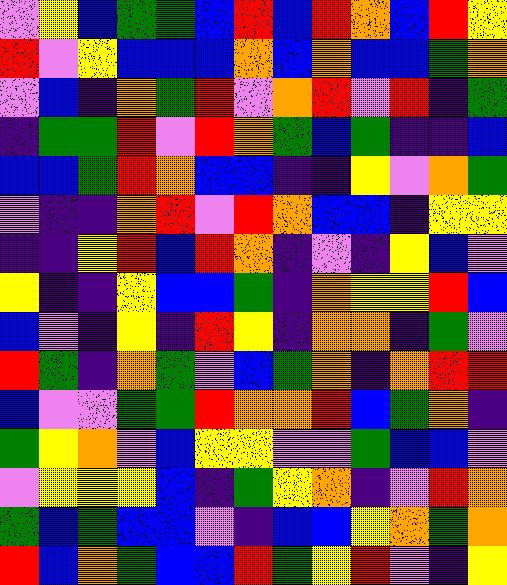[["violet", "yellow", "blue", "green", "green", "blue", "red", "blue", "red", "orange", "blue", "red", "yellow"], ["red", "violet", "yellow", "blue", "blue", "blue", "orange", "blue", "orange", "blue", "blue", "green", "orange"], ["violet", "blue", "indigo", "orange", "green", "red", "violet", "orange", "red", "violet", "red", "indigo", "green"], ["indigo", "green", "green", "red", "violet", "red", "orange", "green", "blue", "green", "indigo", "indigo", "blue"], ["blue", "blue", "green", "red", "orange", "blue", "blue", "indigo", "indigo", "yellow", "violet", "orange", "green"], ["violet", "indigo", "indigo", "orange", "red", "violet", "red", "orange", "blue", "blue", "indigo", "yellow", "yellow"], ["indigo", "indigo", "yellow", "red", "blue", "red", "orange", "indigo", "violet", "indigo", "yellow", "blue", "violet"], ["yellow", "indigo", "indigo", "yellow", "blue", "blue", "green", "indigo", "orange", "yellow", "yellow", "red", "blue"], ["blue", "violet", "indigo", "yellow", "indigo", "red", "yellow", "indigo", "orange", "orange", "indigo", "green", "violet"], ["red", "green", "indigo", "orange", "green", "violet", "blue", "green", "orange", "indigo", "orange", "red", "red"], ["blue", "violet", "violet", "green", "green", "red", "orange", "orange", "red", "blue", "green", "orange", "indigo"], ["green", "yellow", "orange", "violet", "blue", "yellow", "yellow", "violet", "violet", "green", "blue", "blue", "violet"], ["violet", "yellow", "yellow", "yellow", "blue", "indigo", "green", "yellow", "orange", "indigo", "violet", "red", "orange"], ["green", "blue", "green", "blue", "blue", "violet", "indigo", "blue", "blue", "yellow", "orange", "green", "orange"], ["red", "blue", "orange", "green", "blue", "blue", "red", "green", "yellow", "red", "violet", "indigo", "yellow"]]